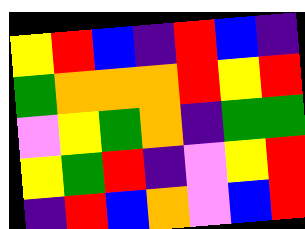[["yellow", "red", "blue", "indigo", "red", "blue", "indigo"], ["green", "orange", "orange", "orange", "red", "yellow", "red"], ["violet", "yellow", "green", "orange", "indigo", "green", "green"], ["yellow", "green", "red", "indigo", "violet", "yellow", "red"], ["indigo", "red", "blue", "orange", "violet", "blue", "red"]]